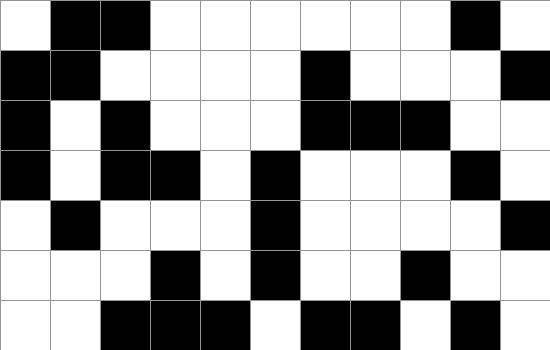[["white", "black", "black", "white", "white", "white", "white", "white", "white", "black", "white"], ["black", "black", "white", "white", "white", "white", "black", "white", "white", "white", "black"], ["black", "white", "black", "white", "white", "white", "black", "black", "black", "white", "white"], ["black", "white", "black", "black", "white", "black", "white", "white", "white", "black", "white"], ["white", "black", "white", "white", "white", "black", "white", "white", "white", "white", "black"], ["white", "white", "white", "black", "white", "black", "white", "white", "black", "white", "white"], ["white", "white", "black", "black", "black", "white", "black", "black", "white", "black", "white"]]